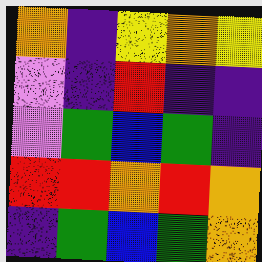[["orange", "indigo", "yellow", "orange", "yellow"], ["violet", "indigo", "red", "indigo", "indigo"], ["violet", "green", "blue", "green", "indigo"], ["red", "red", "orange", "red", "orange"], ["indigo", "green", "blue", "green", "orange"]]